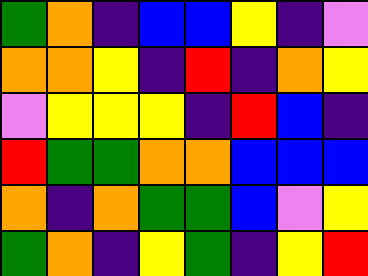[["green", "orange", "indigo", "blue", "blue", "yellow", "indigo", "violet"], ["orange", "orange", "yellow", "indigo", "red", "indigo", "orange", "yellow"], ["violet", "yellow", "yellow", "yellow", "indigo", "red", "blue", "indigo"], ["red", "green", "green", "orange", "orange", "blue", "blue", "blue"], ["orange", "indigo", "orange", "green", "green", "blue", "violet", "yellow"], ["green", "orange", "indigo", "yellow", "green", "indigo", "yellow", "red"]]